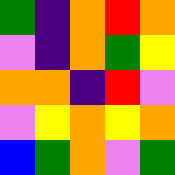[["green", "indigo", "orange", "red", "orange"], ["violet", "indigo", "orange", "green", "yellow"], ["orange", "orange", "indigo", "red", "violet"], ["violet", "yellow", "orange", "yellow", "orange"], ["blue", "green", "orange", "violet", "green"]]